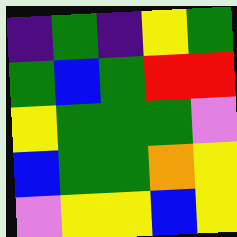[["indigo", "green", "indigo", "yellow", "green"], ["green", "blue", "green", "red", "red"], ["yellow", "green", "green", "green", "violet"], ["blue", "green", "green", "orange", "yellow"], ["violet", "yellow", "yellow", "blue", "yellow"]]